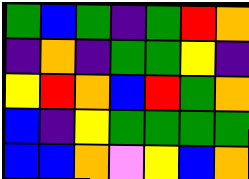[["green", "blue", "green", "indigo", "green", "red", "orange"], ["indigo", "orange", "indigo", "green", "green", "yellow", "indigo"], ["yellow", "red", "orange", "blue", "red", "green", "orange"], ["blue", "indigo", "yellow", "green", "green", "green", "green"], ["blue", "blue", "orange", "violet", "yellow", "blue", "orange"]]